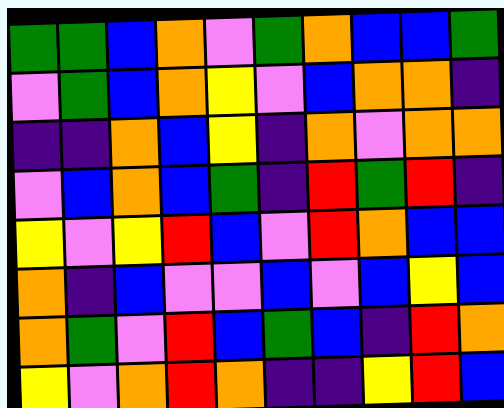[["green", "green", "blue", "orange", "violet", "green", "orange", "blue", "blue", "green"], ["violet", "green", "blue", "orange", "yellow", "violet", "blue", "orange", "orange", "indigo"], ["indigo", "indigo", "orange", "blue", "yellow", "indigo", "orange", "violet", "orange", "orange"], ["violet", "blue", "orange", "blue", "green", "indigo", "red", "green", "red", "indigo"], ["yellow", "violet", "yellow", "red", "blue", "violet", "red", "orange", "blue", "blue"], ["orange", "indigo", "blue", "violet", "violet", "blue", "violet", "blue", "yellow", "blue"], ["orange", "green", "violet", "red", "blue", "green", "blue", "indigo", "red", "orange"], ["yellow", "violet", "orange", "red", "orange", "indigo", "indigo", "yellow", "red", "blue"]]